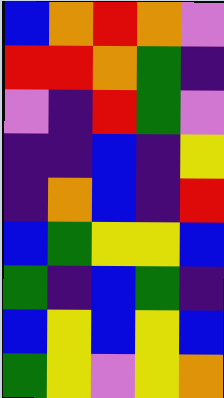[["blue", "orange", "red", "orange", "violet"], ["red", "red", "orange", "green", "indigo"], ["violet", "indigo", "red", "green", "violet"], ["indigo", "indigo", "blue", "indigo", "yellow"], ["indigo", "orange", "blue", "indigo", "red"], ["blue", "green", "yellow", "yellow", "blue"], ["green", "indigo", "blue", "green", "indigo"], ["blue", "yellow", "blue", "yellow", "blue"], ["green", "yellow", "violet", "yellow", "orange"]]